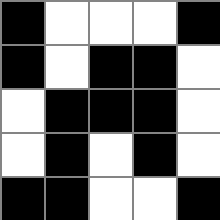[["black", "white", "white", "white", "black"], ["black", "white", "black", "black", "white"], ["white", "black", "black", "black", "white"], ["white", "black", "white", "black", "white"], ["black", "black", "white", "white", "black"]]